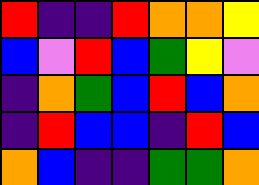[["red", "indigo", "indigo", "red", "orange", "orange", "yellow"], ["blue", "violet", "red", "blue", "green", "yellow", "violet"], ["indigo", "orange", "green", "blue", "red", "blue", "orange"], ["indigo", "red", "blue", "blue", "indigo", "red", "blue"], ["orange", "blue", "indigo", "indigo", "green", "green", "orange"]]